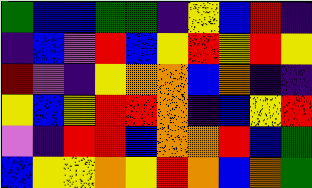[["green", "blue", "blue", "green", "green", "indigo", "yellow", "blue", "red", "indigo"], ["indigo", "blue", "violet", "red", "blue", "yellow", "red", "yellow", "red", "yellow"], ["red", "violet", "indigo", "yellow", "orange", "orange", "blue", "orange", "indigo", "indigo"], ["yellow", "blue", "yellow", "red", "red", "orange", "indigo", "blue", "yellow", "red"], ["violet", "indigo", "red", "red", "blue", "orange", "orange", "red", "blue", "green"], ["blue", "yellow", "yellow", "orange", "yellow", "red", "orange", "blue", "orange", "green"]]